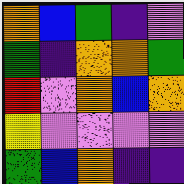[["orange", "blue", "green", "indigo", "violet"], ["green", "indigo", "orange", "orange", "green"], ["red", "violet", "orange", "blue", "orange"], ["yellow", "violet", "violet", "violet", "violet"], ["green", "blue", "orange", "indigo", "indigo"]]